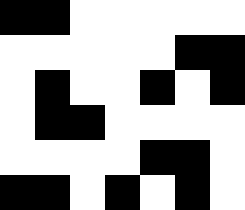[["black", "black", "white", "white", "white", "white", "white"], ["white", "white", "white", "white", "white", "black", "black"], ["white", "black", "white", "white", "black", "white", "black"], ["white", "black", "black", "white", "white", "white", "white"], ["white", "white", "white", "white", "black", "black", "white"], ["black", "black", "white", "black", "white", "black", "white"]]